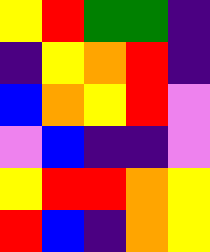[["yellow", "red", "green", "green", "indigo"], ["indigo", "yellow", "orange", "red", "indigo"], ["blue", "orange", "yellow", "red", "violet"], ["violet", "blue", "indigo", "indigo", "violet"], ["yellow", "red", "red", "orange", "yellow"], ["red", "blue", "indigo", "orange", "yellow"]]